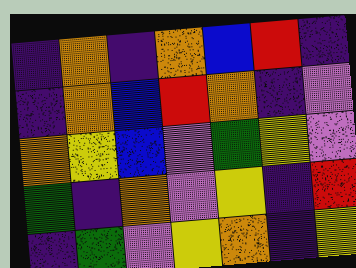[["indigo", "orange", "indigo", "orange", "blue", "red", "indigo"], ["indigo", "orange", "blue", "red", "orange", "indigo", "violet"], ["orange", "yellow", "blue", "violet", "green", "yellow", "violet"], ["green", "indigo", "orange", "violet", "yellow", "indigo", "red"], ["indigo", "green", "violet", "yellow", "orange", "indigo", "yellow"]]